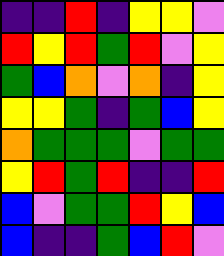[["indigo", "indigo", "red", "indigo", "yellow", "yellow", "violet"], ["red", "yellow", "red", "green", "red", "violet", "yellow"], ["green", "blue", "orange", "violet", "orange", "indigo", "yellow"], ["yellow", "yellow", "green", "indigo", "green", "blue", "yellow"], ["orange", "green", "green", "green", "violet", "green", "green"], ["yellow", "red", "green", "red", "indigo", "indigo", "red"], ["blue", "violet", "green", "green", "red", "yellow", "blue"], ["blue", "indigo", "indigo", "green", "blue", "red", "violet"]]